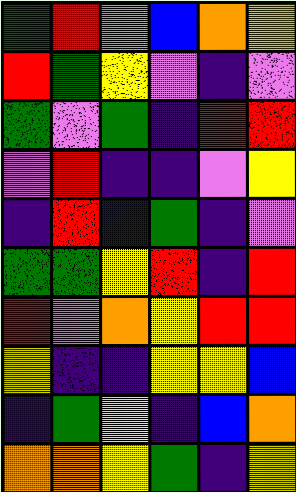[["green", "red", "violet", "blue", "orange", "yellow"], ["red", "green", "yellow", "violet", "indigo", "violet"], ["green", "violet", "green", "indigo", "red", "red"], ["violet", "red", "indigo", "indigo", "violet", "yellow"], ["indigo", "red", "blue", "green", "indigo", "violet"], ["green", "green", "yellow", "red", "indigo", "red"], ["red", "violet", "orange", "yellow", "red", "red"], ["yellow", "indigo", "indigo", "yellow", "yellow", "blue"], ["indigo", "green", "yellow", "indigo", "blue", "orange"], ["orange", "orange", "yellow", "green", "indigo", "yellow"]]